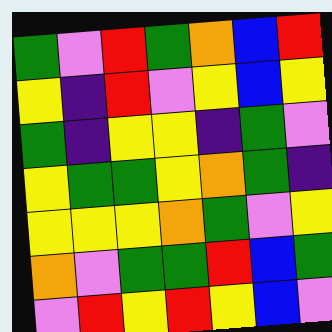[["green", "violet", "red", "green", "orange", "blue", "red"], ["yellow", "indigo", "red", "violet", "yellow", "blue", "yellow"], ["green", "indigo", "yellow", "yellow", "indigo", "green", "violet"], ["yellow", "green", "green", "yellow", "orange", "green", "indigo"], ["yellow", "yellow", "yellow", "orange", "green", "violet", "yellow"], ["orange", "violet", "green", "green", "red", "blue", "green"], ["violet", "red", "yellow", "red", "yellow", "blue", "violet"]]